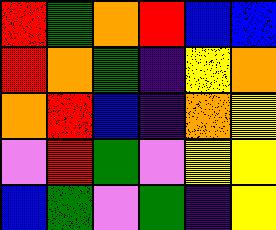[["red", "green", "orange", "red", "blue", "blue"], ["red", "orange", "green", "indigo", "yellow", "orange"], ["orange", "red", "blue", "indigo", "orange", "yellow"], ["violet", "red", "green", "violet", "yellow", "yellow"], ["blue", "green", "violet", "green", "indigo", "yellow"]]